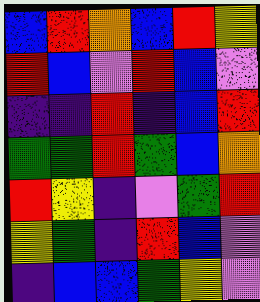[["blue", "red", "orange", "blue", "red", "yellow"], ["red", "blue", "violet", "red", "blue", "violet"], ["indigo", "indigo", "red", "indigo", "blue", "red"], ["green", "green", "red", "green", "blue", "orange"], ["red", "yellow", "indigo", "violet", "green", "red"], ["yellow", "green", "indigo", "red", "blue", "violet"], ["indigo", "blue", "blue", "green", "yellow", "violet"]]